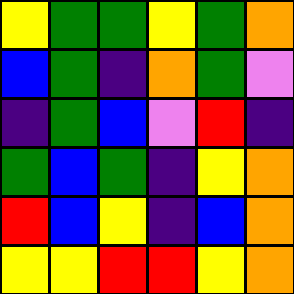[["yellow", "green", "green", "yellow", "green", "orange"], ["blue", "green", "indigo", "orange", "green", "violet"], ["indigo", "green", "blue", "violet", "red", "indigo"], ["green", "blue", "green", "indigo", "yellow", "orange"], ["red", "blue", "yellow", "indigo", "blue", "orange"], ["yellow", "yellow", "red", "red", "yellow", "orange"]]